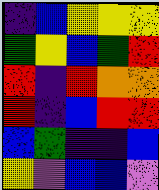[["indigo", "blue", "yellow", "yellow", "yellow"], ["green", "yellow", "blue", "green", "red"], ["red", "indigo", "red", "orange", "orange"], ["red", "indigo", "blue", "red", "red"], ["blue", "green", "indigo", "indigo", "blue"], ["yellow", "violet", "blue", "blue", "violet"]]